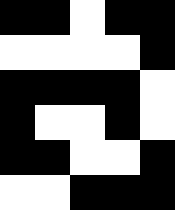[["black", "black", "white", "black", "black"], ["white", "white", "white", "white", "black"], ["black", "black", "black", "black", "white"], ["black", "white", "white", "black", "white"], ["black", "black", "white", "white", "black"], ["white", "white", "black", "black", "black"]]